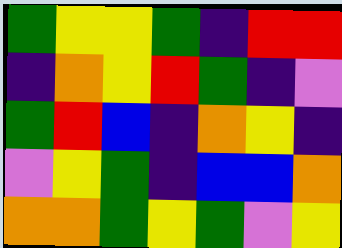[["green", "yellow", "yellow", "green", "indigo", "red", "red"], ["indigo", "orange", "yellow", "red", "green", "indigo", "violet"], ["green", "red", "blue", "indigo", "orange", "yellow", "indigo"], ["violet", "yellow", "green", "indigo", "blue", "blue", "orange"], ["orange", "orange", "green", "yellow", "green", "violet", "yellow"]]